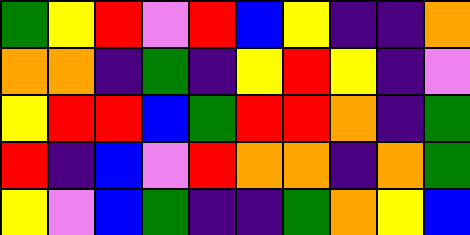[["green", "yellow", "red", "violet", "red", "blue", "yellow", "indigo", "indigo", "orange"], ["orange", "orange", "indigo", "green", "indigo", "yellow", "red", "yellow", "indigo", "violet"], ["yellow", "red", "red", "blue", "green", "red", "red", "orange", "indigo", "green"], ["red", "indigo", "blue", "violet", "red", "orange", "orange", "indigo", "orange", "green"], ["yellow", "violet", "blue", "green", "indigo", "indigo", "green", "orange", "yellow", "blue"]]